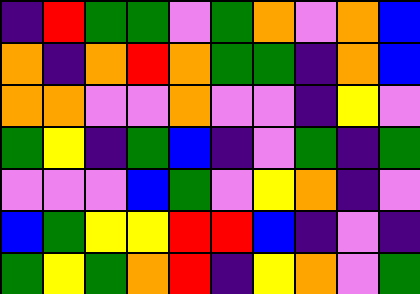[["indigo", "red", "green", "green", "violet", "green", "orange", "violet", "orange", "blue"], ["orange", "indigo", "orange", "red", "orange", "green", "green", "indigo", "orange", "blue"], ["orange", "orange", "violet", "violet", "orange", "violet", "violet", "indigo", "yellow", "violet"], ["green", "yellow", "indigo", "green", "blue", "indigo", "violet", "green", "indigo", "green"], ["violet", "violet", "violet", "blue", "green", "violet", "yellow", "orange", "indigo", "violet"], ["blue", "green", "yellow", "yellow", "red", "red", "blue", "indigo", "violet", "indigo"], ["green", "yellow", "green", "orange", "red", "indigo", "yellow", "orange", "violet", "green"]]